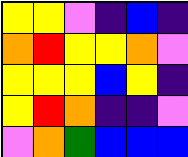[["yellow", "yellow", "violet", "indigo", "blue", "indigo"], ["orange", "red", "yellow", "yellow", "orange", "violet"], ["yellow", "yellow", "yellow", "blue", "yellow", "indigo"], ["yellow", "red", "orange", "indigo", "indigo", "violet"], ["violet", "orange", "green", "blue", "blue", "blue"]]